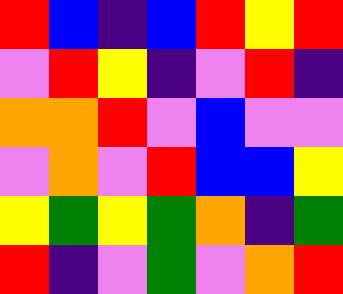[["red", "blue", "indigo", "blue", "red", "yellow", "red"], ["violet", "red", "yellow", "indigo", "violet", "red", "indigo"], ["orange", "orange", "red", "violet", "blue", "violet", "violet"], ["violet", "orange", "violet", "red", "blue", "blue", "yellow"], ["yellow", "green", "yellow", "green", "orange", "indigo", "green"], ["red", "indigo", "violet", "green", "violet", "orange", "red"]]